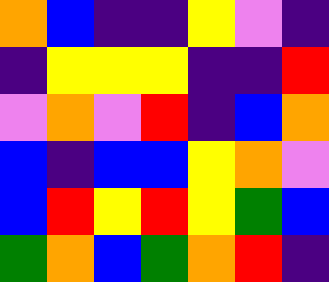[["orange", "blue", "indigo", "indigo", "yellow", "violet", "indigo"], ["indigo", "yellow", "yellow", "yellow", "indigo", "indigo", "red"], ["violet", "orange", "violet", "red", "indigo", "blue", "orange"], ["blue", "indigo", "blue", "blue", "yellow", "orange", "violet"], ["blue", "red", "yellow", "red", "yellow", "green", "blue"], ["green", "orange", "blue", "green", "orange", "red", "indigo"]]